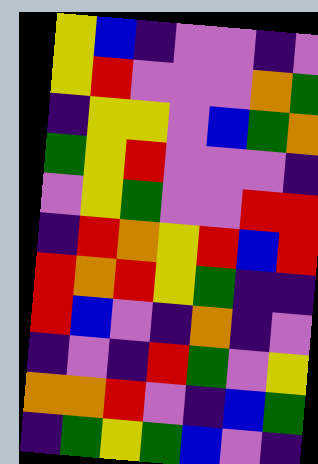[["yellow", "blue", "indigo", "violet", "violet", "indigo", "violet"], ["yellow", "red", "violet", "violet", "violet", "orange", "green"], ["indigo", "yellow", "yellow", "violet", "blue", "green", "orange"], ["green", "yellow", "red", "violet", "violet", "violet", "indigo"], ["violet", "yellow", "green", "violet", "violet", "red", "red"], ["indigo", "red", "orange", "yellow", "red", "blue", "red"], ["red", "orange", "red", "yellow", "green", "indigo", "indigo"], ["red", "blue", "violet", "indigo", "orange", "indigo", "violet"], ["indigo", "violet", "indigo", "red", "green", "violet", "yellow"], ["orange", "orange", "red", "violet", "indigo", "blue", "green"], ["indigo", "green", "yellow", "green", "blue", "violet", "indigo"]]